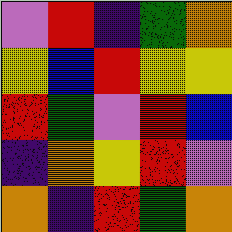[["violet", "red", "indigo", "green", "orange"], ["yellow", "blue", "red", "yellow", "yellow"], ["red", "green", "violet", "red", "blue"], ["indigo", "orange", "yellow", "red", "violet"], ["orange", "indigo", "red", "green", "orange"]]